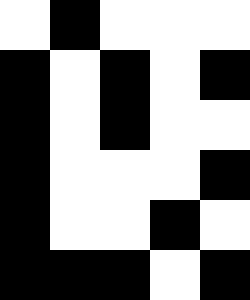[["white", "black", "white", "white", "white"], ["black", "white", "black", "white", "black"], ["black", "white", "black", "white", "white"], ["black", "white", "white", "white", "black"], ["black", "white", "white", "black", "white"], ["black", "black", "black", "white", "black"]]